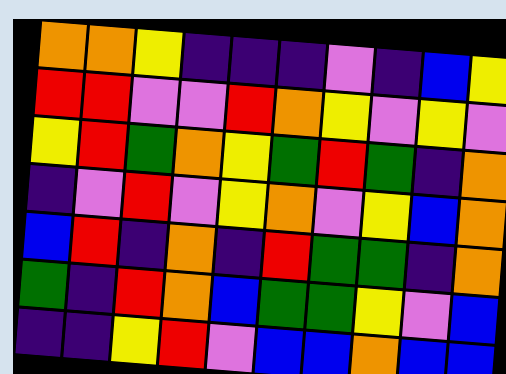[["orange", "orange", "yellow", "indigo", "indigo", "indigo", "violet", "indigo", "blue", "yellow"], ["red", "red", "violet", "violet", "red", "orange", "yellow", "violet", "yellow", "violet"], ["yellow", "red", "green", "orange", "yellow", "green", "red", "green", "indigo", "orange"], ["indigo", "violet", "red", "violet", "yellow", "orange", "violet", "yellow", "blue", "orange"], ["blue", "red", "indigo", "orange", "indigo", "red", "green", "green", "indigo", "orange"], ["green", "indigo", "red", "orange", "blue", "green", "green", "yellow", "violet", "blue"], ["indigo", "indigo", "yellow", "red", "violet", "blue", "blue", "orange", "blue", "blue"]]